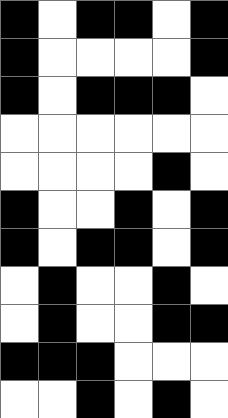[["black", "white", "black", "black", "white", "black"], ["black", "white", "white", "white", "white", "black"], ["black", "white", "black", "black", "black", "white"], ["white", "white", "white", "white", "white", "white"], ["white", "white", "white", "white", "black", "white"], ["black", "white", "white", "black", "white", "black"], ["black", "white", "black", "black", "white", "black"], ["white", "black", "white", "white", "black", "white"], ["white", "black", "white", "white", "black", "black"], ["black", "black", "black", "white", "white", "white"], ["white", "white", "black", "white", "black", "white"]]